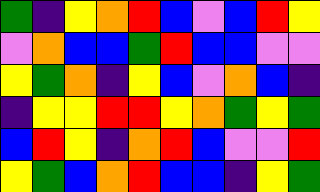[["green", "indigo", "yellow", "orange", "red", "blue", "violet", "blue", "red", "yellow"], ["violet", "orange", "blue", "blue", "green", "red", "blue", "blue", "violet", "violet"], ["yellow", "green", "orange", "indigo", "yellow", "blue", "violet", "orange", "blue", "indigo"], ["indigo", "yellow", "yellow", "red", "red", "yellow", "orange", "green", "yellow", "green"], ["blue", "red", "yellow", "indigo", "orange", "red", "blue", "violet", "violet", "red"], ["yellow", "green", "blue", "orange", "red", "blue", "blue", "indigo", "yellow", "green"]]